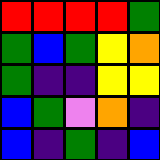[["red", "red", "red", "red", "green"], ["green", "blue", "green", "yellow", "orange"], ["green", "indigo", "indigo", "yellow", "yellow"], ["blue", "green", "violet", "orange", "indigo"], ["blue", "indigo", "green", "indigo", "blue"]]